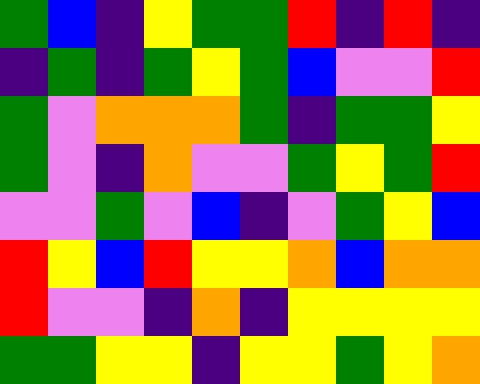[["green", "blue", "indigo", "yellow", "green", "green", "red", "indigo", "red", "indigo"], ["indigo", "green", "indigo", "green", "yellow", "green", "blue", "violet", "violet", "red"], ["green", "violet", "orange", "orange", "orange", "green", "indigo", "green", "green", "yellow"], ["green", "violet", "indigo", "orange", "violet", "violet", "green", "yellow", "green", "red"], ["violet", "violet", "green", "violet", "blue", "indigo", "violet", "green", "yellow", "blue"], ["red", "yellow", "blue", "red", "yellow", "yellow", "orange", "blue", "orange", "orange"], ["red", "violet", "violet", "indigo", "orange", "indigo", "yellow", "yellow", "yellow", "yellow"], ["green", "green", "yellow", "yellow", "indigo", "yellow", "yellow", "green", "yellow", "orange"]]